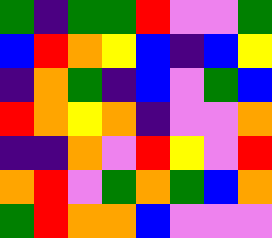[["green", "indigo", "green", "green", "red", "violet", "violet", "green"], ["blue", "red", "orange", "yellow", "blue", "indigo", "blue", "yellow"], ["indigo", "orange", "green", "indigo", "blue", "violet", "green", "blue"], ["red", "orange", "yellow", "orange", "indigo", "violet", "violet", "orange"], ["indigo", "indigo", "orange", "violet", "red", "yellow", "violet", "red"], ["orange", "red", "violet", "green", "orange", "green", "blue", "orange"], ["green", "red", "orange", "orange", "blue", "violet", "violet", "violet"]]